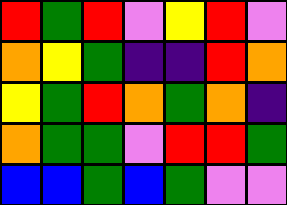[["red", "green", "red", "violet", "yellow", "red", "violet"], ["orange", "yellow", "green", "indigo", "indigo", "red", "orange"], ["yellow", "green", "red", "orange", "green", "orange", "indigo"], ["orange", "green", "green", "violet", "red", "red", "green"], ["blue", "blue", "green", "blue", "green", "violet", "violet"]]